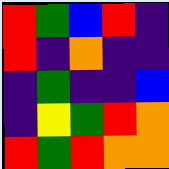[["red", "green", "blue", "red", "indigo"], ["red", "indigo", "orange", "indigo", "indigo"], ["indigo", "green", "indigo", "indigo", "blue"], ["indigo", "yellow", "green", "red", "orange"], ["red", "green", "red", "orange", "orange"]]